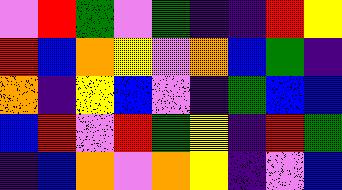[["violet", "red", "green", "violet", "green", "indigo", "indigo", "red", "yellow"], ["red", "blue", "orange", "yellow", "violet", "orange", "blue", "green", "indigo"], ["orange", "indigo", "yellow", "blue", "violet", "indigo", "green", "blue", "blue"], ["blue", "red", "violet", "red", "green", "yellow", "indigo", "red", "green"], ["indigo", "blue", "orange", "violet", "orange", "yellow", "indigo", "violet", "blue"]]